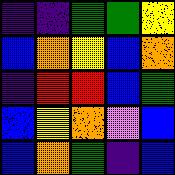[["indigo", "indigo", "green", "green", "yellow"], ["blue", "orange", "yellow", "blue", "orange"], ["indigo", "red", "red", "blue", "green"], ["blue", "yellow", "orange", "violet", "blue"], ["blue", "orange", "green", "indigo", "blue"]]